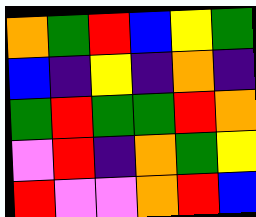[["orange", "green", "red", "blue", "yellow", "green"], ["blue", "indigo", "yellow", "indigo", "orange", "indigo"], ["green", "red", "green", "green", "red", "orange"], ["violet", "red", "indigo", "orange", "green", "yellow"], ["red", "violet", "violet", "orange", "red", "blue"]]